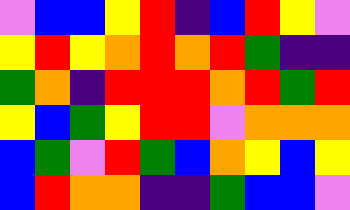[["violet", "blue", "blue", "yellow", "red", "indigo", "blue", "red", "yellow", "violet"], ["yellow", "red", "yellow", "orange", "red", "orange", "red", "green", "indigo", "indigo"], ["green", "orange", "indigo", "red", "red", "red", "orange", "red", "green", "red"], ["yellow", "blue", "green", "yellow", "red", "red", "violet", "orange", "orange", "orange"], ["blue", "green", "violet", "red", "green", "blue", "orange", "yellow", "blue", "yellow"], ["blue", "red", "orange", "orange", "indigo", "indigo", "green", "blue", "blue", "violet"]]